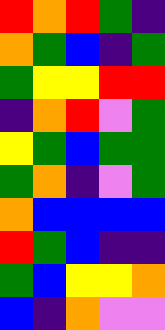[["red", "orange", "red", "green", "indigo"], ["orange", "green", "blue", "indigo", "green"], ["green", "yellow", "yellow", "red", "red"], ["indigo", "orange", "red", "violet", "green"], ["yellow", "green", "blue", "green", "green"], ["green", "orange", "indigo", "violet", "green"], ["orange", "blue", "blue", "blue", "blue"], ["red", "green", "blue", "indigo", "indigo"], ["green", "blue", "yellow", "yellow", "orange"], ["blue", "indigo", "orange", "violet", "violet"]]